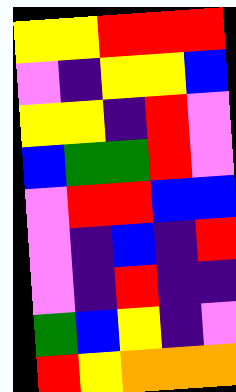[["yellow", "yellow", "red", "red", "red"], ["violet", "indigo", "yellow", "yellow", "blue"], ["yellow", "yellow", "indigo", "red", "violet"], ["blue", "green", "green", "red", "violet"], ["violet", "red", "red", "blue", "blue"], ["violet", "indigo", "blue", "indigo", "red"], ["violet", "indigo", "red", "indigo", "indigo"], ["green", "blue", "yellow", "indigo", "violet"], ["red", "yellow", "orange", "orange", "orange"]]